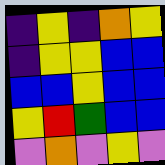[["indigo", "yellow", "indigo", "orange", "yellow"], ["indigo", "yellow", "yellow", "blue", "blue"], ["blue", "blue", "yellow", "blue", "blue"], ["yellow", "red", "green", "blue", "blue"], ["violet", "orange", "violet", "yellow", "violet"]]